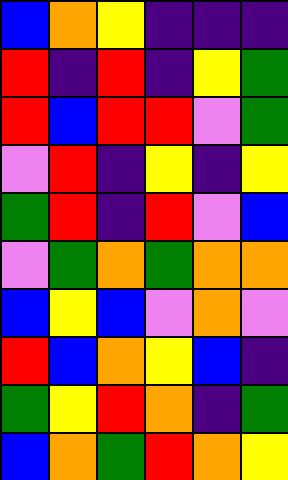[["blue", "orange", "yellow", "indigo", "indigo", "indigo"], ["red", "indigo", "red", "indigo", "yellow", "green"], ["red", "blue", "red", "red", "violet", "green"], ["violet", "red", "indigo", "yellow", "indigo", "yellow"], ["green", "red", "indigo", "red", "violet", "blue"], ["violet", "green", "orange", "green", "orange", "orange"], ["blue", "yellow", "blue", "violet", "orange", "violet"], ["red", "blue", "orange", "yellow", "blue", "indigo"], ["green", "yellow", "red", "orange", "indigo", "green"], ["blue", "orange", "green", "red", "orange", "yellow"]]